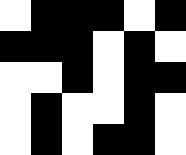[["white", "black", "black", "black", "white", "black"], ["black", "black", "black", "white", "black", "white"], ["white", "white", "black", "white", "black", "black"], ["white", "black", "white", "white", "black", "white"], ["white", "black", "white", "black", "black", "white"]]